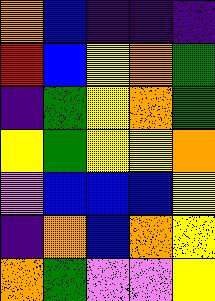[["orange", "blue", "indigo", "indigo", "indigo"], ["red", "blue", "yellow", "orange", "green"], ["indigo", "green", "yellow", "orange", "green"], ["yellow", "green", "yellow", "yellow", "orange"], ["violet", "blue", "blue", "blue", "yellow"], ["indigo", "orange", "blue", "orange", "yellow"], ["orange", "green", "violet", "violet", "yellow"]]